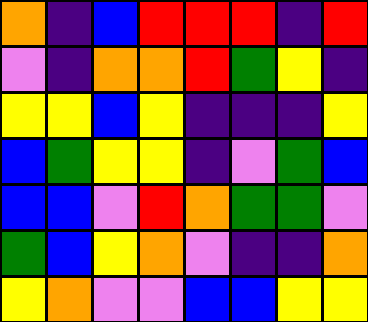[["orange", "indigo", "blue", "red", "red", "red", "indigo", "red"], ["violet", "indigo", "orange", "orange", "red", "green", "yellow", "indigo"], ["yellow", "yellow", "blue", "yellow", "indigo", "indigo", "indigo", "yellow"], ["blue", "green", "yellow", "yellow", "indigo", "violet", "green", "blue"], ["blue", "blue", "violet", "red", "orange", "green", "green", "violet"], ["green", "blue", "yellow", "orange", "violet", "indigo", "indigo", "orange"], ["yellow", "orange", "violet", "violet", "blue", "blue", "yellow", "yellow"]]